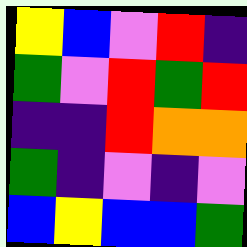[["yellow", "blue", "violet", "red", "indigo"], ["green", "violet", "red", "green", "red"], ["indigo", "indigo", "red", "orange", "orange"], ["green", "indigo", "violet", "indigo", "violet"], ["blue", "yellow", "blue", "blue", "green"]]